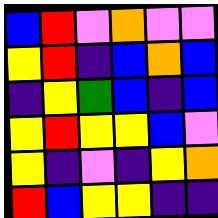[["blue", "red", "violet", "orange", "violet", "violet"], ["yellow", "red", "indigo", "blue", "orange", "blue"], ["indigo", "yellow", "green", "blue", "indigo", "blue"], ["yellow", "red", "yellow", "yellow", "blue", "violet"], ["yellow", "indigo", "violet", "indigo", "yellow", "orange"], ["red", "blue", "yellow", "yellow", "indigo", "indigo"]]